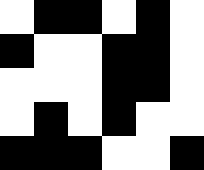[["white", "black", "black", "white", "black", "white"], ["black", "white", "white", "black", "black", "white"], ["white", "white", "white", "black", "black", "white"], ["white", "black", "white", "black", "white", "white"], ["black", "black", "black", "white", "white", "black"]]